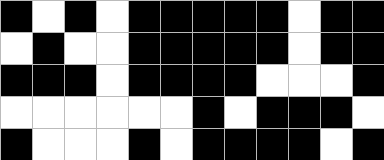[["black", "white", "black", "white", "black", "black", "black", "black", "black", "white", "black", "black"], ["white", "black", "white", "white", "black", "black", "black", "black", "black", "white", "black", "black"], ["black", "black", "black", "white", "black", "black", "black", "black", "white", "white", "white", "black"], ["white", "white", "white", "white", "white", "white", "black", "white", "black", "black", "black", "white"], ["black", "white", "white", "white", "black", "white", "black", "black", "black", "black", "white", "black"]]